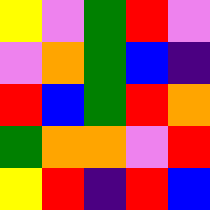[["yellow", "violet", "green", "red", "violet"], ["violet", "orange", "green", "blue", "indigo"], ["red", "blue", "green", "red", "orange"], ["green", "orange", "orange", "violet", "red"], ["yellow", "red", "indigo", "red", "blue"]]